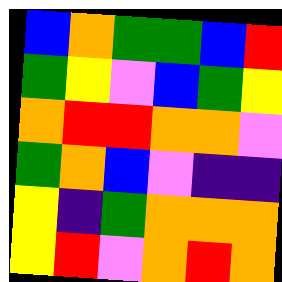[["blue", "orange", "green", "green", "blue", "red"], ["green", "yellow", "violet", "blue", "green", "yellow"], ["orange", "red", "red", "orange", "orange", "violet"], ["green", "orange", "blue", "violet", "indigo", "indigo"], ["yellow", "indigo", "green", "orange", "orange", "orange"], ["yellow", "red", "violet", "orange", "red", "orange"]]